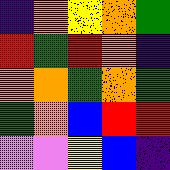[["indigo", "orange", "yellow", "orange", "green"], ["red", "green", "red", "orange", "indigo"], ["orange", "orange", "green", "orange", "green"], ["green", "orange", "blue", "red", "red"], ["violet", "violet", "yellow", "blue", "indigo"]]